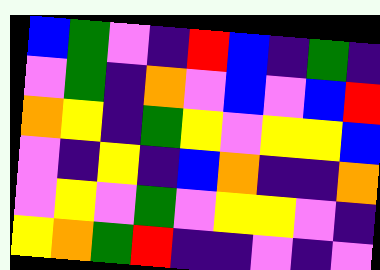[["blue", "green", "violet", "indigo", "red", "blue", "indigo", "green", "indigo"], ["violet", "green", "indigo", "orange", "violet", "blue", "violet", "blue", "red"], ["orange", "yellow", "indigo", "green", "yellow", "violet", "yellow", "yellow", "blue"], ["violet", "indigo", "yellow", "indigo", "blue", "orange", "indigo", "indigo", "orange"], ["violet", "yellow", "violet", "green", "violet", "yellow", "yellow", "violet", "indigo"], ["yellow", "orange", "green", "red", "indigo", "indigo", "violet", "indigo", "violet"]]